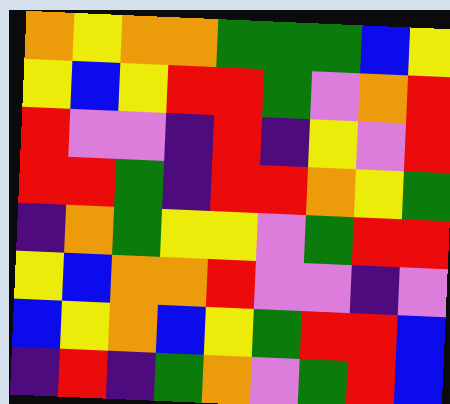[["orange", "yellow", "orange", "orange", "green", "green", "green", "blue", "yellow"], ["yellow", "blue", "yellow", "red", "red", "green", "violet", "orange", "red"], ["red", "violet", "violet", "indigo", "red", "indigo", "yellow", "violet", "red"], ["red", "red", "green", "indigo", "red", "red", "orange", "yellow", "green"], ["indigo", "orange", "green", "yellow", "yellow", "violet", "green", "red", "red"], ["yellow", "blue", "orange", "orange", "red", "violet", "violet", "indigo", "violet"], ["blue", "yellow", "orange", "blue", "yellow", "green", "red", "red", "blue"], ["indigo", "red", "indigo", "green", "orange", "violet", "green", "red", "blue"]]